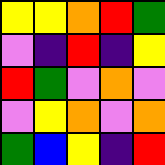[["yellow", "yellow", "orange", "red", "green"], ["violet", "indigo", "red", "indigo", "yellow"], ["red", "green", "violet", "orange", "violet"], ["violet", "yellow", "orange", "violet", "orange"], ["green", "blue", "yellow", "indigo", "red"]]